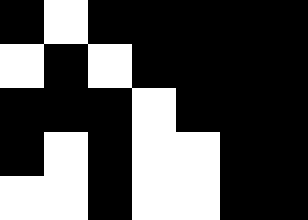[["black", "white", "black", "black", "black", "black", "black"], ["white", "black", "white", "black", "black", "black", "black"], ["black", "black", "black", "white", "black", "black", "black"], ["black", "white", "black", "white", "white", "black", "black"], ["white", "white", "black", "white", "white", "black", "black"]]